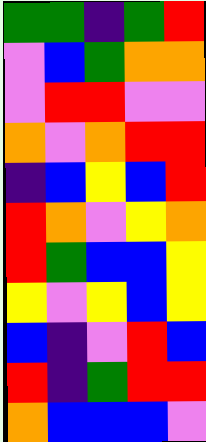[["green", "green", "indigo", "green", "red"], ["violet", "blue", "green", "orange", "orange"], ["violet", "red", "red", "violet", "violet"], ["orange", "violet", "orange", "red", "red"], ["indigo", "blue", "yellow", "blue", "red"], ["red", "orange", "violet", "yellow", "orange"], ["red", "green", "blue", "blue", "yellow"], ["yellow", "violet", "yellow", "blue", "yellow"], ["blue", "indigo", "violet", "red", "blue"], ["red", "indigo", "green", "red", "red"], ["orange", "blue", "blue", "blue", "violet"]]